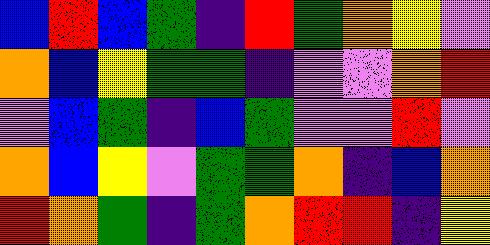[["blue", "red", "blue", "green", "indigo", "red", "green", "orange", "yellow", "violet"], ["orange", "blue", "yellow", "green", "green", "indigo", "violet", "violet", "orange", "red"], ["violet", "blue", "green", "indigo", "blue", "green", "violet", "violet", "red", "violet"], ["orange", "blue", "yellow", "violet", "green", "green", "orange", "indigo", "blue", "orange"], ["red", "orange", "green", "indigo", "green", "orange", "red", "red", "indigo", "yellow"]]